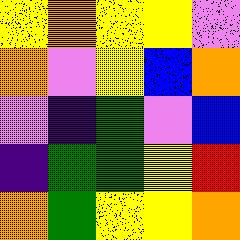[["yellow", "orange", "yellow", "yellow", "violet"], ["orange", "violet", "yellow", "blue", "orange"], ["violet", "indigo", "green", "violet", "blue"], ["indigo", "green", "green", "yellow", "red"], ["orange", "green", "yellow", "yellow", "orange"]]